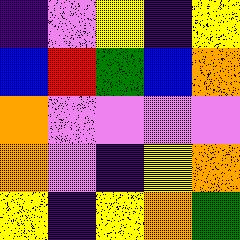[["indigo", "violet", "yellow", "indigo", "yellow"], ["blue", "red", "green", "blue", "orange"], ["orange", "violet", "violet", "violet", "violet"], ["orange", "violet", "indigo", "yellow", "orange"], ["yellow", "indigo", "yellow", "orange", "green"]]